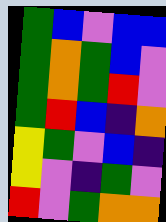[["green", "blue", "violet", "blue", "blue"], ["green", "orange", "green", "blue", "violet"], ["green", "orange", "green", "red", "violet"], ["green", "red", "blue", "indigo", "orange"], ["yellow", "green", "violet", "blue", "indigo"], ["yellow", "violet", "indigo", "green", "violet"], ["red", "violet", "green", "orange", "orange"]]